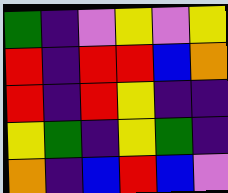[["green", "indigo", "violet", "yellow", "violet", "yellow"], ["red", "indigo", "red", "red", "blue", "orange"], ["red", "indigo", "red", "yellow", "indigo", "indigo"], ["yellow", "green", "indigo", "yellow", "green", "indigo"], ["orange", "indigo", "blue", "red", "blue", "violet"]]